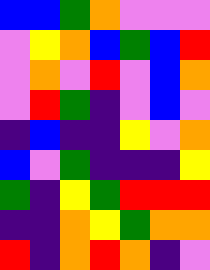[["blue", "blue", "green", "orange", "violet", "violet", "violet"], ["violet", "yellow", "orange", "blue", "green", "blue", "red"], ["violet", "orange", "violet", "red", "violet", "blue", "orange"], ["violet", "red", "green", "indigo", "violet", "blue", "violet"], ["indigo", "blue", "indigo", "indigo", "yellow", "violet", "orange"], ["blue", "violet", "green", "indigo", "indigo", "indigo", "yellow"], ["green", "indigo", "yellow", "green", "red", "red", "red"], ["indigo", "indigo", "orange", "yellow", "green", "orange", "orange"], ["red", "indigo", "orange", "red", "orange", "indigo", "violet"]]